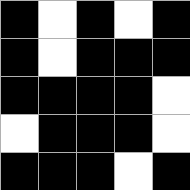[["black", "white", "black", "white", "black"], ["black", "white", "black", "black", "black"], ["black", "black", "black", "black", "white"], ["white", "black", "black", "black", "white"], ["black", "black", "black", "white", "black"]]